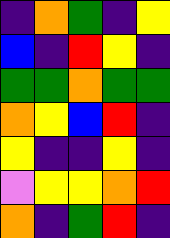[["indigo", "orange", "green", "indigo", "yellow"], ["blue", "indigo", "red", "yellow", "indigo"], ["green", "green", "orange", "green", "green"], ["orange", "yellow", "blue", "red", "indigo"], ["yellow", "indigo", "indigo", "yellow", "indigo"], ["violet", "yellow", "yellow", "orange", "red"], ["orange", "indigo", "green", "red", "indigo"]]